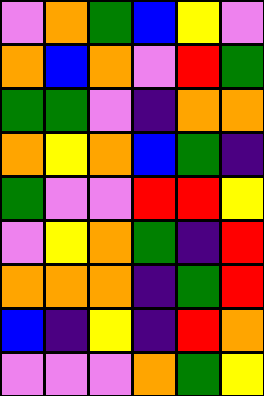[["violet", "orange", "green", "blue", "yellow", "violet"], ["orange", "blue", "orange", "violet", "red", "green"], ["green", "green", "violet", "indigo", "orange", "orange"], ["orange", "yellow", "orange", "blue", "green", "indigo"], ["green", "violet", "violet", "red", "red", "yellow"], ["violet", "yellow", "orange", "green", "indigo", "red"], ["orange", "orange", "orange", "indigo", "green", "red"], ["blue", "indigo", "yellow", "indigo", "red", "orange"], ["violet", "violet", "violet", "orange", "green", "yellow"]]